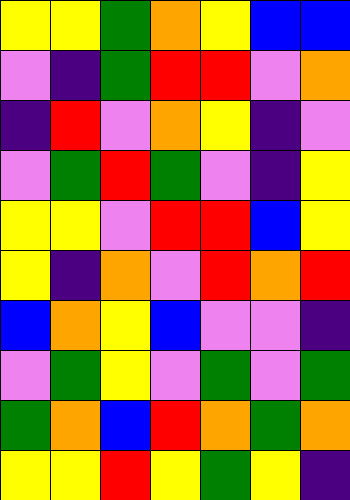[["yellow", "yellow", "green", "orange", "yellow", "blue", "blue"], ["violet", "indigo", "green", "red", "red", "violet", "orange"], ["indigo", "red", "violet", "orange", "yellow", "indigo", "violet"], ["violet", "green", "red", "green", "violet", "indigo", "yellow"], ["yellow", "yellow", "violet", "red", "red", "blue", "yellow"], ["yellow", "indigo", "orange", "violet", "red", "orange", "red"], ["blue", "orange", "yellow", "blue", "violet", "violet", "indigo"], ["violet", "green", "yellow", "violet", "green", "violet", "green"], ["green", "orange", "blue", "red", "orange", "green", "orange"], ["yellow", "yellow", "red", "yellow", "green", "yellow", "indigo"]]